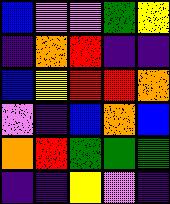[["blue", "violet", "violet", "green", "yellow"], ["indigo", "orange", "red", "indigo", "indigo"], ["blue", "yellow", "red", "red", "orange"], ["violet", "indigo", "blue", "orange", "blue"], ["orange", "red", "green", "green", "green"], ["indigo", "indigo", "yellow", "violet", "indigo"]]